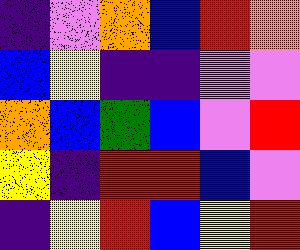[["indigo", "violet", "orange", "blue", "red", "orange"], ["blue", "yellow", "indigo", "indigo", "violet", "violet"], ["orange", "blue", "green", "blue", "violet", "red"], ["yellow", "indigo", "red", "red", "blue", "violet"], ["indigo", "yellow", "red", "blue", "yellow", "red"]]